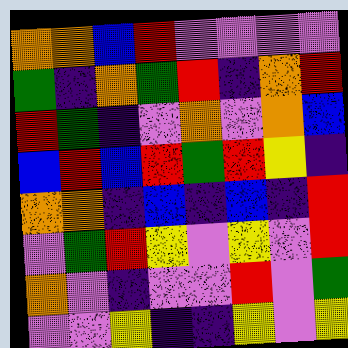[["orange", "orange", "blue", "red", "violet", "violet", "violet", "violet"], ["green", "indigo", "orange", "green", "red", "indigo", "orange", "red"], ["red", "green", "indigo", "violet", "orange", "violet", "orange", "blue"], ["blue", "red", "blue", "red", "green", "red", "yellow", "indigo"], ["orange", "orange", "indigo", "blue", "indigo", "blue", "indigo", "red"], ["violet", "green", "red", "yellow", "violet", "yellow", "violet", "red"], ["orange", "violet", "indigo", "violet", "violet", "red", "violet", "green"], ["violet", "violet", "yellow", "indigo", "indigo", "yellow", "violet", "yellow"]]